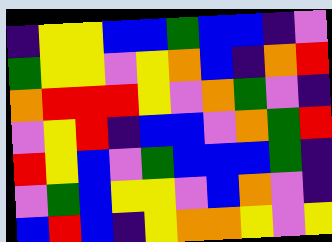[["indigo", "yellow", "yellow", "blue", "blue", "green", "blue", "blue", "indigo", "violet"], ["green", "yellow", "yellow", "violet", "yellow", "orange", "blue", "indigo", "orange", "red"], ["orange", "red", "red", "red", "yellow", "violet", "orange", "green", "violet", "indigo"], ["violet", "yellow", "red", "indigo", "blue", "blue", "violet", "orange", "green", "red"], ["red", "yellow", "blue", "violet", "green", "blue", "blue", "blue", "green", "indigo"], ["violet", "green", "blue", "yellow", "yellow", "violet", "blue", "orange", "violet", "indigo"], ["blue", "red", "blue", "indigo", "yellow", "orange", "orange", "yellow", "violet", "yellow"]]